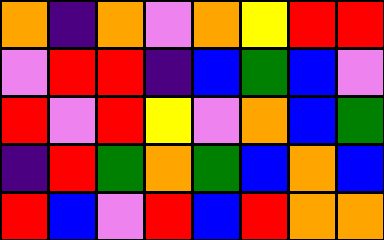[["orange", "indigo", "orange", "violet", "orange", "yellow", "red", "red"], ["violet", "red", "red", "indigo", "blue", "green", "blue", "violet"], ["red", "violet", "red", "yellow", "violet", "orange", "blue", "green"], ["indigo", "red", "green", "orange", "green", "blue", "orange", "blue"], ["red", "blue", "violet", "red", "blue", "red", "orange", "orange"]]